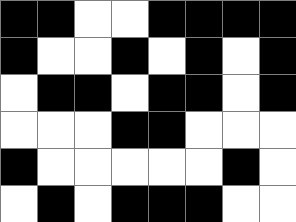[["black", "black", "white", "white", "black", "black", "black", "black"], ["black", "white", "white", "black", "white", "black", "white", "black"], ["white", "black", "black", "white", "black", "black", "white", "black"], ["white", "white", "white", "black", "black", "white", "white", "white"], ["black", "white", "white", "white", "white", "white", "black", "white"], ["white", "black", "white", "black", "black", "black", "white", "white"]]